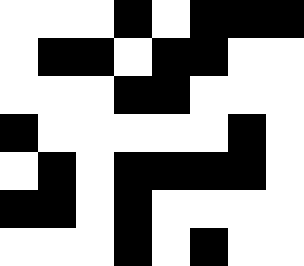[["white", "white", "white", "black", "white", "black", "black", "black"], ["white", "black", "black", "white", "black", "black", "white", "white"], ["white", "white", "white", "black", "black", "white", "white", "white"], ["black", "white", "white", "white", "white", "white", "black", "white"], ["white", "black", "white", "black", "black", "black", "black", "white"], ["black", "black", "white", "black", "white", "white", "white", "white"], ["white", "white", "white", "black", "white", "black", "white", "white"]]